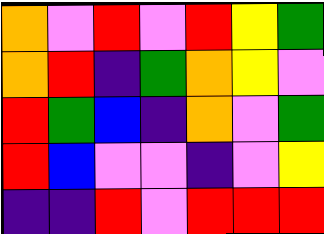[["orange", "violet", "red", "violet", "red", "yellow", "green"], ["orange", "red", "indigo", "green", "orange", "yellow", "violet"], ["red", "green", "blue", "indigo", "orange", "violet", "green"], ["red", "blue", "violet", "violet", "indigo", "violet", "yellow"], ["indigo", "indigo", "red", "violet", "red", "red", "red"]]